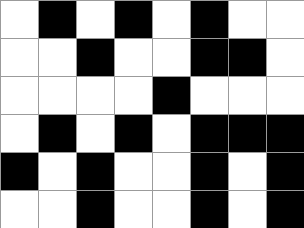[["white", "black", "white", "black", "white", "black", "white", "white"], ["white", "white", "black", "white", "white", "black", "black", "white"], ["white", "white", "white", "white", "black", "white", "white", "white"], ["white", "black", "white", "black", "white", "black", "black", "black"], ["black", "white", "black", "white", "white", "black", "white", "black"], ["white", "white", "black", "white", "white", "black", "white", "black"]]